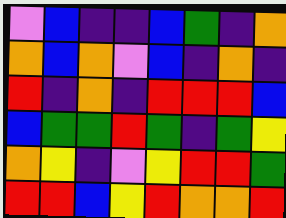[["violet", "blue", "indigo", "indigo", "blue", "green", "indigo", "orange"], ["orange", "blue", "orange", "violet", "blue", "indigo", "orange", "indigo"], ["red", "indigo", "orange", "indigo", "red", "red", "red", "blue"], ["blue", "green", "green", "red", "green", "indigo", "green", "yellow"], ["orange", "yellow", "indigo", "violet", "yellow", "red", "red", "green"], ["red", "red", "blue", "yellow", "red", "orange", "orange", "red"]]